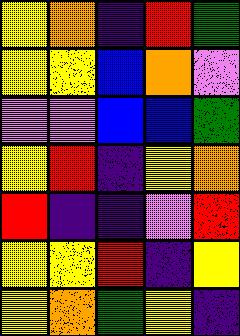[["yellow", "orange", "indigo", "red", "green"], ["yellow", "yellow", "blue", "orange", "violet"], ["violet", "violet", "blue", "blue", "green"], ["yellow", "red", "indigo", "yellow", "orange"], ["red", "indigo", "indigo", "violet", "red"], ["yellow", "yellow", "red", "indigo", "yellow"], ["yellow", "orange", "green", "yellow", "indigo"]]